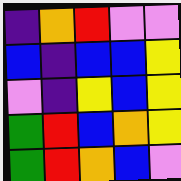[["indigo", "orange", "red", "violet", "violet"], ["blue", "indigo", "blue", "blue", "yellow"], ["violet", "indigo", "yellow", "blue", "yellow"], ["green", "red", "blue", "orange", "yellow"], ["green", "red", "orange", "blue", "violet"]]